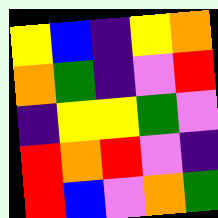[["yellow", "blue", "indigo", "yellow", "orange"], ["orange", "green", "indigo", "violet", "red"], ["indigo", "yellow", "yellow", "green", "violet"], ["red", "orange", "red", "violet", "indigo"], ["red", "blue", "violet", "orange", "green"]]